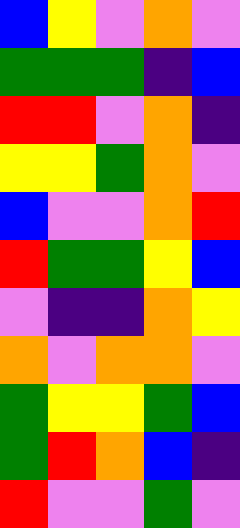[["blue", "yellow", "violet", "orange", "violet"], ["green", "green", "green", "indigo", "blue"], ["red", "red", "violet", "orange", "indigo"], ["yellow", "yellow", "green", "orange", "violet"], ["blue", "violet", "violet", "orange", "red"], ["red", "green", "green", "yellow", "blue"], ["violet", "indigo", "indigo", "orange", "yellow"], ["orange", "violet", "orange", "orange", "violet"], ["green", "yellow", "yellow", "green", "blue"], ["green", "red", "orange", "blue", "indigo"], ["red", "violet", "violet", "green", "violet"]]